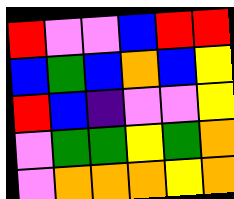[["red", "violet", "violet", "blue", "red", "red"], ["blue", "green", "blue", "orange", "blue", "yellow"], ["red", "blue", "indigo", "violet", "violet", "yellow"], ["violet", "green", "green", "yellow", "green", "orange"], ["violet", "orange", "orange", "orange", "yellow", "orange"]]